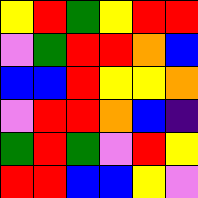[["yellow", "red", "green", "yellow", "red", "red"], ["violet", "green", "red", "red", "orange", "blue"], ["blue", "blue", "red", "yellow", "yellow", "orange"], ["violet", "red", "red", "orange", "blue", "indigo"], ["green", "red", "green", "violet", "red", "yellow"], ["red", "red", "blue", "blue", "yellow", "violet"]]